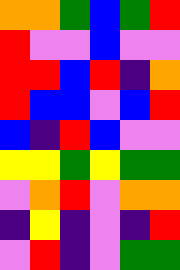[["orange", "orange", "green", "blue", "green", "red"], ["red", "violet", "violet", "blue", "violet", "violet"], ["red", "red", "blue", "red", "indigo", "orange"], ["red", "blue", "blue", "violet", "blue", "red"], ["blue", "indigo", "red", "blue", "violet", "violet"], ["yellow", "yellow", "green", "yellow", "green", "green"], ["violet", "orange", "red", "violet", "orange", "orange"], ["indigo", "yellow", "indigo", "violet", "indigo", "red"], ["violet", "red", "indigo", "violet", "green", "green"]]